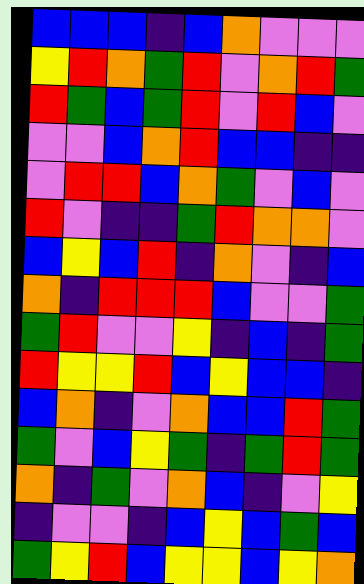[["blue", "blue", "blue", "indigo", "blue", "orange", "violet", "violet", "violet"], ["yellow", "red", "orange", "green", "red", "violet", "orange", "red", "green"], ["red", "green", "blue", "green", "red", "violet", "red", "blue", "violet"], ["violet", "violet", "blue", "orange", "red", "blue", "blue", "indigo", "indigo"], ["violet", "red", "red", "blue", "orange", "green", "violet", "blue", "violet"], ["red", "violet", "indigo", "indigo", "green", "red", "orange", "orange", "violet"], ["blue", "yellow", "blue", "red", "indigo", "orange", "violet", "indigo", "blue"], ["orange", "indigo", "red", "red", "red", "blue", "violet", "violet", "green"], ["green", "red", "violet", "violet", "yellow", "indigo", "blue", "indigo", "green"], ["red", "yellow", "yellow", "red", "blue", "yellow", "blue", "blue", "indigo"], ["blue", "orange", "indigo", "violet", "orange", "blue", "blue", "red", "green"], ["green", "violet", "blue", "yellow", "green", "indigo", "green", "red", "green"], ["orange", "indigo", "green", "violet", "orange", "blue", "indigo", "violet", "yellow"], ["indigo", "violet", "violet", "indigo", "blue", "yellow", "blue", "green", "blue"], ["green", "yellow", "red", "blue", "yellow", "yellow", "blue", "yellow", "orange"]]